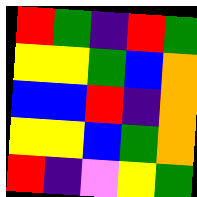[["red", "green", "indigo", "red", "green"], ["yellow", "yellow", "green", "blue", "orange"], ["blue", "blue", "red", "indigo", "orange"], ["yellow", "yellow", "blue", "green", "orange"], ["red", "indigo", "violet", "yellow", "green"]]